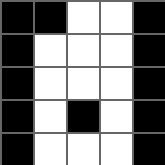[["black", "black", "white", "white", "black"], ["black", "white", "white", "white", "black"], ["black", "white", "white", "white", "black"], ["black", "white", "black", "white", "black"], ["black", "white", "white", "white", "black"]]